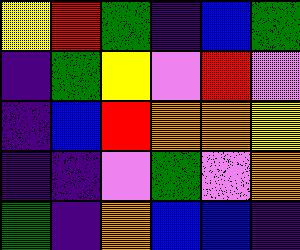[["yellow", "red", "green", "indigo", "blue", "green"], ["indigo", "green", "yellow", "violet", "red", "violet"], ["indigo", "blue", "red", "orange", "orange", "yellow"], ["indigo", "indigo", "violet", "green", "violet", "orange"], ["green", "indigo", "orange", "blue", "blue", "indigo"]]